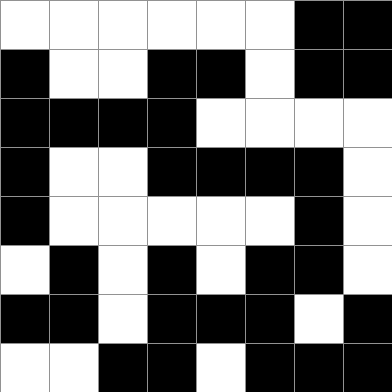[["white", "white", "white", "white", "white", "white", "black", "black"], ["black", "white", "white", "black", "black", "white", "black", "black"], ["black", "black", "black", "black", "white", "white", "white", "white"], ["black", "white", "white", "black", "black", "black", "black", "white"], ["black", "white", "white", "white", "white", "white", "black", "white"], ["white", "black", "white", "black", "white", "black", "black", "white"], ["black", "black", "white", "black", "black", "black", "white", "black"], ["white", "white", "black", "black", "white", "black", "black", "black"]]